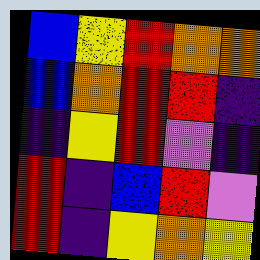[["blue", "yellow", "red", "orange", "orange"], ["blue", "orange", "red", "red", "indigo"], ["indigo", "yellow", "red", "violet", "indigo"], ["red", "indigo", "blue", "red", "violet"], ["red", "indigo", "yellow", "orange", "yellow"]]